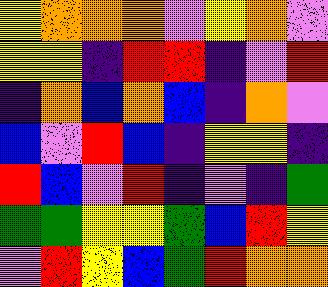[["yellow", "orange", "orange", "orange", "violet", "yellow", "orange", "violet"], ["yellow", "yellow", "indigo", "red", "red", "indigo", "violet", "red"], ["indigo", "orange", "blue", "orange", "blue", "indigo", "orange", "violet"], ["blue", "violet", "red", "blue", "indigo", "yellow", "yellow", "indigo"], ["red", "blue", "violet", "red", "indigo", "violet", "indigo", "green"], ["green", "green", "yellow", "yellow", "green", "blue", "red", "yellow"], ["violet", "red", "yellow", "blue", "green", "red", "orange", "orange"]]